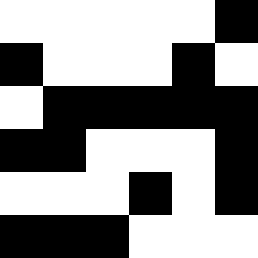[["white", "white", "white", "white", "white", "black"], ["black", "white", "white", "white", "black", "white"], ["white", "black", "black", "black", "black", "black"], ["black", "black", "white", "white", "white", "black"], ["white", "white", "white", "black", "white", "black"], ["black", "black", "black", "white", "white", "white"]]